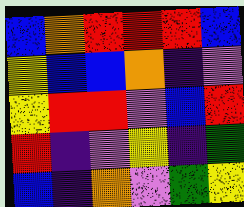[["blue", "orange", "red", "red", "red", "blue"], ["yellow", "blue", "blue", "orange", "indigo", "violet"], ["yellow", "red", "red", "violet", "blue", "red"], ["red", "indigo", "violet", "yellow", "indigo", "green"], ["blue", "indigo", "orange", "violet", "green", "yellow"]]